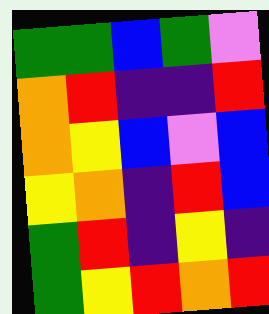[["green", "green", "blue", "green", "violet"], ["orange", "red", "indigo", "indigo", "red"], ["orange", "yellow", "blue", "violet", "blue"], ["yellow", "orange", "indigo", "red", "blue"], ["green", "red", "indigo", "yellow", "indigo"], ["green", "yellow", "red", "orange", "red"]]